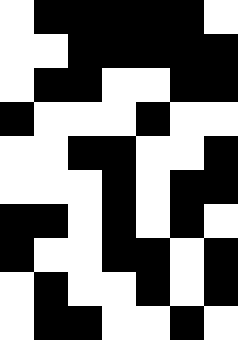[["white", "black", "black", "black", "black", "black", "white"], ["white", "white", "black", "black", "black", "black", "black"], ["white", "black", "black", "white", "white", "black", "black"], ["black", "white", "white", "white", "black", "white", "white"], ["white", "white", "black", "black", "white", "white", "black"], ["white", "white", "white", "black", "white", "black", "black"], ["black", "black", "white", "black", "white", "black", "white"], ["black", "white", "white", "black", "black", "white", "black"], ["white", "black", "white", "white", "black", "white", "black"], ["white", "black", "black", "white", "white", "black", "white"]]